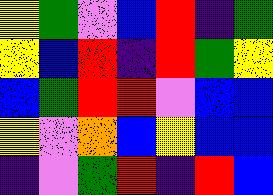[["yellow", "green", "violet", "blue", "red", "indigo", "green"], ["yellow", "blue", "red", "indigo", "red", "green", "yellow"], ["blue", "green", "red", "red", "violet", "blue", "blue"], ["yellow", "violet", "orange", "blue", "yellow", "blue", "blue"], ["indigo", "violet", "green", "red", "indigo", "red", "blue"]]